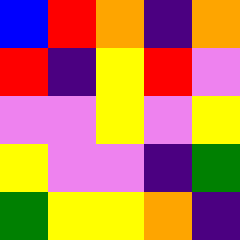[["blue", "red", "orange", "indigo", "orange"], ["red", "indigo", "yellow", "red", "violet"], ["violet", "violet", "yellow", "violet", "yellow"], ["yellow", "violet", "violet", "indigo", "green"], ["green", "yellow", "yellow", "orange", "indigo"]]